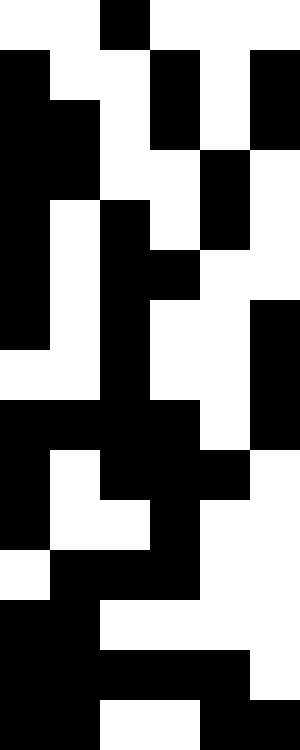[["white", "white", "black", "white", "white", "white"], ["black", "white", "white", "black", "white", "black"], ["black", "black", "white", "black", "white", "black"], ["black", "black", "white", "white", "black", "white"], ["black", "white", "black", "white", "black", "white"], ["black", "white", "black", "black", "white", "white"], ["black", "white", "black", "white", "white", "black"], ["white", "white", "black", "white", "white", "black"], ["black", "black", "black", "black", "white", "black"], ["black", "white", "black", "black", "black", "white"], ["black", "white", "white", "black", "white", "white"], ["white", "black", "black", "black", "white", "white"], ["black", "black", "white", "white", "white", "white"], ["black", "black", "black", "black", "black", "white"], ["black", "black", "white", "white", "black", "black"]]